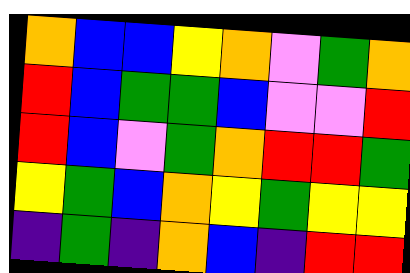[["orange", "blue", "blue", "yellow", "orange", "violet", "green", "orange"], ["red", "blue", "green", "green", "blue", "violet", "violet", "red"], ["red", "blue", "violet", "green", "orange", "red", "red", "green"], ["yellow", "green", "blue", "orange", "yellow", "green", "yellow", "yellow"], ["indigo", "green", "indigo", "orange", "blue", "indigo", "red", "red"]]